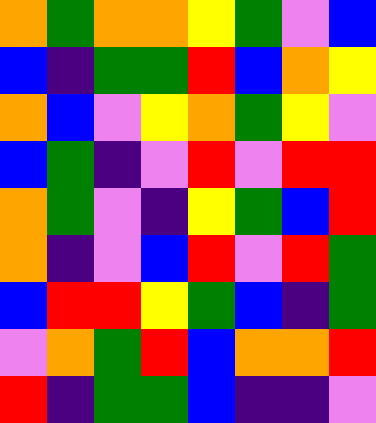[["orange", "green", "orange", "orange", "yellow", "green", "violet", "blue"], ["blue", "indigo", "green", "green", "red", "blue", "orange", "yellow"], ["orange", "blue", "violet", "yellow", "orange", "green", "yellow", "violet"], ["blue", "green", "indigo", "violet", "red", "violet", "red", "red"], ["orange", "green", "violet", "indigo", "yellow", "green", "blue", "red"], ["orange", "indigo", "violet", "blue", "red", "violet", "red", "green"], ["blue", "red", "red", "yellow", "green", "blue", "indigo", "green"], ["violet", "orange", "green", "red", "blue", "orange", "orange", "red"], ["red", "indigo", "green", "green", "blue", "indigo", "indigo", "violet"]]